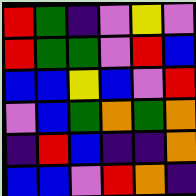[["red", "green", "indigo", "violet", "yellow", "violet"], ["red", "green", "green", "violet", "red", "blue"], ["blue", "blue", "yellow", "blue", "violet", "red"], ["violet", "blue", "green", "orange", "green", "orange"], ["indigo", "red", "blue", "indigo", "indigo", "orange"], ["blue", "blue", "violet", "red", "orange", "indigo"]]